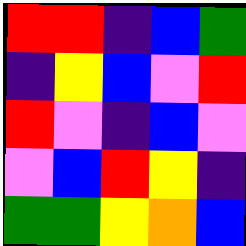[["red", "red", "indigo", "blue", "green"], ["indigo", "yellow", "blue", "violet", "red"], ["red", "violet", "indigo", "blue", "violet"], ["violet", "blue", "red", "yellow", "indigo"], ["green", "green", "yellow", "orange", "blue"]]